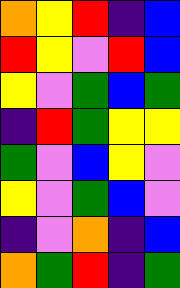[["orange", "yellow", "red", "indigo", "blue"], ["red", "yellow", "violet", "red", "blue"], ["yellow", "violet", "green", "blue", "green"], ["indigo", "red", "green", "yellow", "yellow"], ["green", "violet", "blue", "yellow", "violet"], ["yellow", "violet", "green", "blue", "violet"], ["indigo", "violet", "orange", "indigo", "blue"], ["orange", "green", "red", "indigo", "green"]]